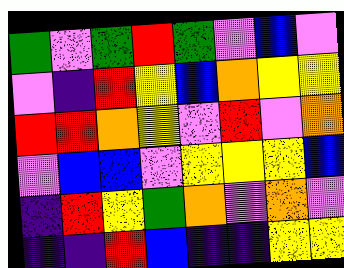[["green", "violet", "green", "red", "green", "violet", "blue", "violet"], ["violet", "indigo", "red", "yellow", "blue", "orange", "yellow", "yellow"], ["red", "red", "orange", "yellow", "violet", "red", "violet", "orange"], ["violet", "blue", "blue", "violet", "yellow", "yellow", "yellow", "blue"], ["indigo", "red", "yellow", "green", "orange", "violet", "orange", "violet"], ["indigo", "indigo", "red", "blue", "indigo", "indigo", "yellow", "yellow"]]